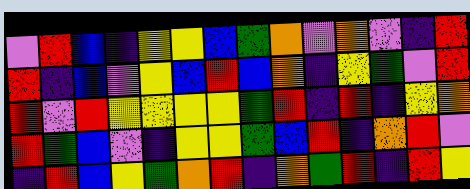[["violet", "red", "blue", "indigo", "yellow", "yellow", "blue", "green", "orange", "violet", "orange", "violet", "indigo", "red"], ["red", "indigo", "blue", "violet", "yellow", "blue", "red", "blue", "orange", "indigo", "yellow", "green", "violet", "red"], ["red", "violet", "red", "yellow", "yellow", "yellow", "yellow", "green", "red", "indigo", "red", "indigo", "yellow", "orange"], ["red", "green", "blue", "violet", "indigo", "yellow", "yellow", "green", "blue", "red", "indigo", "orange", "red", "violet"], ["indigo", "red", "blue", "yellow", "green", "orange", "red", "indigo", "orange", "green", "red", "indigo", "red", "yellow"]]